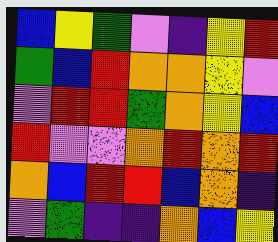[["blue", "yellow", "green", "violet", "indigo", "yellow", "red"], ["green", "blue", "red", "orange", "orange", "yellow", "violet"], ["violet", "red", "red", "green", "orange", "yellow", "blue"], ["red", "violet", "violet", "orange", "red", "orange", "red"], ["orange", "blue", "red", "red", "blue", "orange", "indigo"], ["violet", "green", "indigo", "indigo", "orange", "blue", "yellow"]]